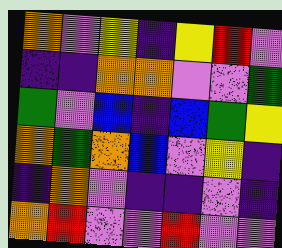[["orange", "violet", "yellow", "indigo", "yellow", "red", "violet"], ["indigo", "indigo", "orange", "orange", "violet", "violet", "green"], ["green", "violet", "blue", "indigo", "blue", "green", "yellow"], ["orange", "green", "orange", "blue", "violet", "yellow", "indigo"], ["indigo", "orange", "violet", "indigo", "indigo", "violet", "indigo"], ["orange", "red", "violet", "violet", "red", "violet", "violet"]]